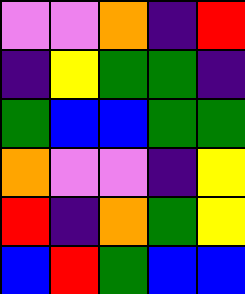[["violet", "violet", "orange", "indigo", "red"], ["indigo", "yellow", "green", "green", "indigo"], ["green", "blue", "blue", "green", "green"], ["orange", "violet", "violet", "indigo", "yellow"], ["red", "indigo", "orange", "green", "yellow"], ["blue", "red", "green", "blue", "blue"]]